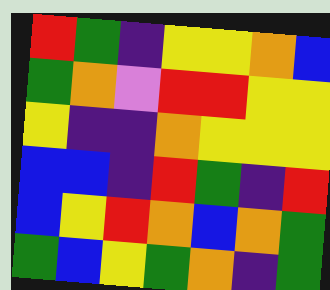[["red", "green", "indigo", "yellow", "yellow", "orange", "blue"], ["green", "orange", "violet", "red", "red", "yellow", "yellow"], ["yellow", "indigo", "indigo", "orange", "yellow", "yellow", "yellow"], ["blue", "blue", "indigo", "red", "green", "indigo", "red"], ["blue", "yellow", "red", "orange", "blue", "orange", "green"], ["green", "blue", "yellow", "green", "orange", "indigo", "green"]]